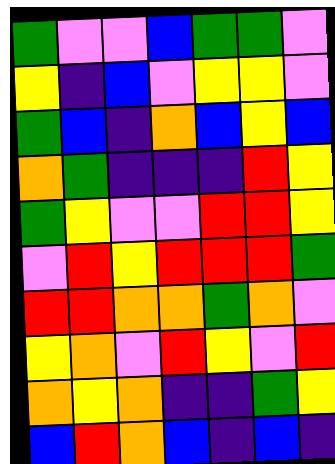[["green", "violet", "violet", "blue", "green", "green", "violet"], ["yellow", "indigo", "blue", "violet", "yellow", "yellow", "violet"], ["green", "blue", "indigo", "orange", "blue", "yellow", "blue"], ["orange", "green", "indigo", "indigo", "indigo", "red", "yellow"], ["green", "yellow", "violet", "violet", "red", "red", "yellow"], ["violet", "red", "yellow", "red", "red", "red", "green"], ["red", "red", "orange", "orange", "green", "orange", "violet"], ["yellow", "orange", "violet", "red", "yellow", "violet", "red"], ["orange", "yellow", "orange", "indigo", "indigo", "green", "yellow"], ["blue", "red", "orange", "blue", "indigo", "blue", "indigo"]]